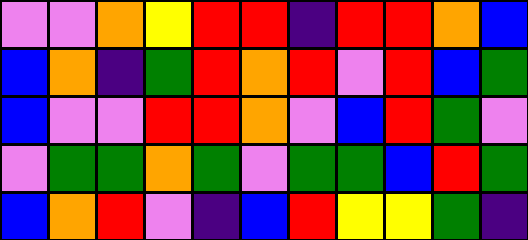[["violet", "violet", "orange", "yellow", "red", "red", "indigo", "red", "red", "orange", "blue"], ["blue", "orange", "indigo", "green", "red", "orange", "red", "violet", "red", "blue", "green"], ["blue", "violet", "violet", "red", "red", "orange", "violet", "blue", "red", "green", "violet"], ["violet", "green", "green", "orange", "green", "violet", "green", "green", "blue", "red", "green"], ["blue", "orange", "red", "violet", "indigo", "blue", "red", "yellow", "yellow", "green", "indigo"]]